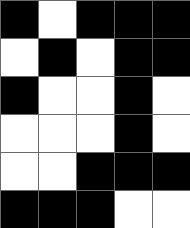[["black", "white", "black", "black", "black"], ["white", "black", "white", "black", "black"], ["black", "white", "white", "black", "white"], ["white", "white", "white", "black", "white"], ["white", "white", "black", "black", "black"], ["black", "black", "black", "white", "white"]]